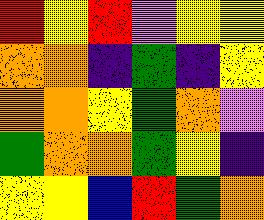[["red", "yellow", "red", "violet", "yellow", "yellow"], ["orange", "orange", "indigo", "green", "indigo", "yellow"], ["orange", "orange", "yellow", "green", "orange", "violet"], ["green", "orange", "orange", "green", "yellow", "indigo"], ["yellow", "yellow", "blue", "red", "green", "orange"]]